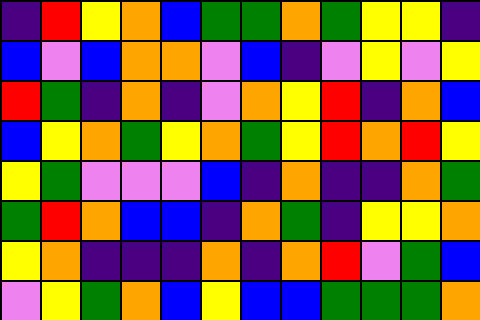[["indigo", "red", "yellow", "orange", "blue", "green", "green", "orange", "green", "yellow", "yellow", "indigo"], ["blue", "violet", "blue", "orange", "orange", "violet", "blue", "indigo", "violet", "yellow", "violet", "yellow"], ["red", "green", "indigo", "orange", "indigo", "violet", "orange", "yellow", "red", "indigo", "orange", "blue"], ["blue", "yellow", "orange", "green", "yellow", "orange", "green", "yellow", "red", "orange", "red", "yellow"], ["yellow", "green", "violet", "violet", "violet", "blue", "indigo", "orange", "indigo", "indigo", "orange", "green"], ["green", "red", "orange", "blue", "blue", "indigo", "orange", "green", "indigo", "yellow", "yellow", "orange"], ["yellow", "orange", "indigo", "indigo", "indigo", "orange", "indigo", "orange", "red", "violet", "green", "blue"], ["violet", "yellow", "green", "orange", "blue", "yellow", "blue", "blue", "green", "green", "green", "orange"]]